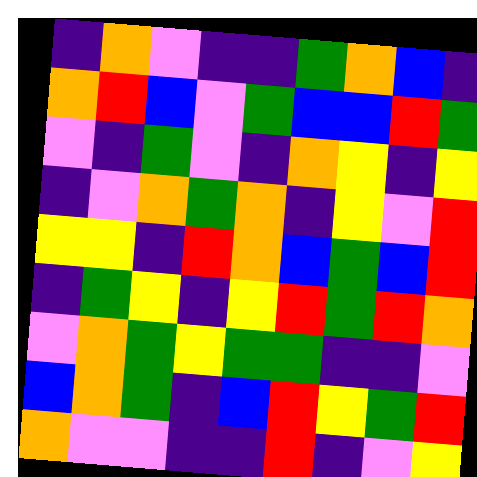[["indigo", "orange", "violet", "indigo", "indigo", "green", "orange", "blue", "indigo"], ["orange", "red", "blue", "violet", "green", "blue", "blue", "red", "green"], ["violet", "indigo", "green", "violet", "indigo", "orange", "yellow", "indigo", "yellow"], ["indigo", "violet", "orange", "green", "orange", "indigo", "yellow", "violet", "red"], ["yellow", "yellow", "indigo", "red", "orange", "blue", "green", "blue", "red"], ["indigo", "green", "yellow", "indigo", "yellow", "red", "green", "red", "orange"], ["violet", "orange", "green", "yellow", "green", "green", "indigo", "indigo", "violet"], ["blue", "orange", "green", "indigo", "blue", "red", "yellow", "green", "red"], ["orange", "violet", "violet", "indigo", "indigo", "red", "indigo", "violet", "yellow"]]